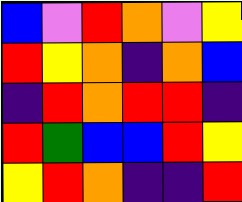[["blue", "violet", "red", "orange", "violet", "yellow"], ["red", "yellow", "orange", "indigo", "orange", "blue"], ["indigo", "red", "orange", "red", "red", "indigo"], ["red", "green", "blue", "blue", "red", "yellow"], ["yellow", "red", "orange", "indigo", "indigo", "red"]]